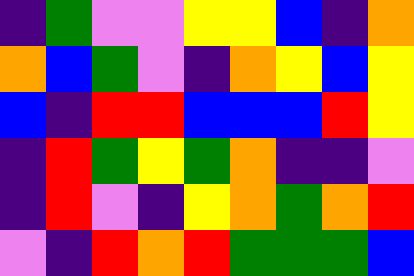[["indigo", "green", "violet", "violet", "yellow", "yellow", "blue", "indigo", "orange"], ["orange", "blue", "green", "violet", "indigo", "orange", "yellow", "blue", "yellow"], ["blue", "indigo", "red", "red", "blue", "blue", "blue", "red", "yellow"], ["indigo", "red", "green", "yellow", "green", "orange", "indigo", "indigo", "violet"], ["indigo", "red", "violet", "indigo", "yellow", "orange", "green", "orange", "red"], ["violet", "indigo", "red", "orange", "red", "green", "green", "green", "blue"]]